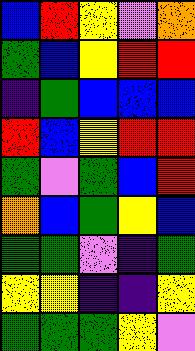[["blue", "red", "yellow", "violet", "orange"], ["green", "blue", "yellow", "red", "red"], ["indigo", "green", "blue", "blue", "blue"], ["red", "blue", "yellow", "red", "red"], ["green", "violet", "green", "blue", "red"], ["orange", "blue", "green", "yellow", "blue"], ["green", "green", "violet", "indigo", "green"], ["yellow", "yellow", "indigo", "indigo", "yellow"], ["green", "green", "green", "yellow", "violet"]]